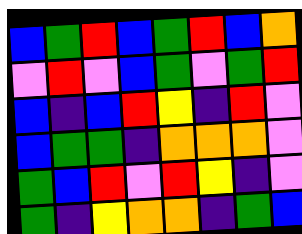[["blue", "green", "red", "blue", "green", "red", "blue", "orange"], ["violet", "red", "violet", "blue", "green", "violet", "green", "red"], ["blue", "indigo", "blue", "red", "yellow", "indigo", "red", "violet"], ["blue", "green", "green", "indigo", "orange", "orange", "orange", "violet"], ["green", "blue", "red", "violet", "red", "yellow", "indigo", "violet"], ["green", "indigo", "yellow", "orange", "orange", "indigo", "green", "blue"]]